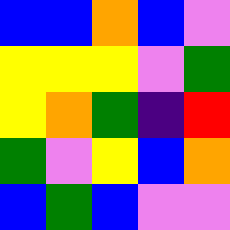[["blue", "blue", "orange", "blue", "violet"], ["yellow", "yellow", "yellow", "violet", "green"], ["yellow", "orange", "green", "indigo", "red"], ["green", "violet", "yellow", "blue", "orange"], ["blue", "green", "blue", "violet", "violet"]]